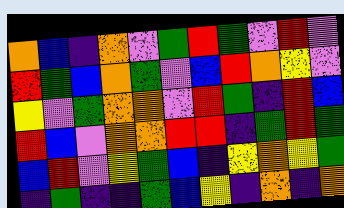[["orange", "blue", "indigo", "orange", "violet", "green", "red", "green", "violet", "red", "violet"], ["red", "green", "blue", "orange", "green", "violet", "blue", "red", "orange", "yellow", "violet"], ["yellow", "violet", "green", "orange", "orange", "violet", "red", "green", "indigo", "red", "blue"], ["red", "blue", "violet", "orange", "orange", "red", "red", "indigo", "green", "red", "green"], ["blue", "red", "violet", "yellow", "green", "blue", "indigo", "yellow", "orange", "yellow", "green"], ["indigo", "green", "indigo", "indigo", "green", "blue", "yellow", "indigo", "orange", "indigo", "orange"]]